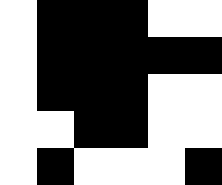[["white", "black", "black", "black", "white", "white"], ["white", "black", "black", "black", "black", "black"], ["white", "black", "black", "black", "white", "white"], ["white", "white", "black", "black", "white", "white"], ["white", "black", "white", "white", "white", "black"]]